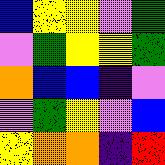[["blue", "yellow", "yellow", "violet", "green"], ["violet", "green", "yellow", "yellow", "green"], ["orange", "blue", "blue", "indigo", "violet"], ["violet", "green", "yellow", "violet", "blue"], ["yellow", "orange", "orange", "indigo", "red"]]